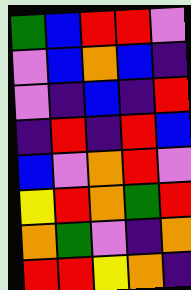[["green", "blue", "red", "red", "violet"], ["violet", "blue", "orange", "blue", "indigo"], ["violet", "indigo", "blue", "indigo", "red"], ["indigo", "red", "indigo", "red", "blue"], ["blue", "violet", "orange", "red", "violet"], ["yellow", "red", "orange", "green", "red"], ["orange", "green", "violet", "indigo", "orange"], ["red", "red", "yellow", "orange", "indigo"]]